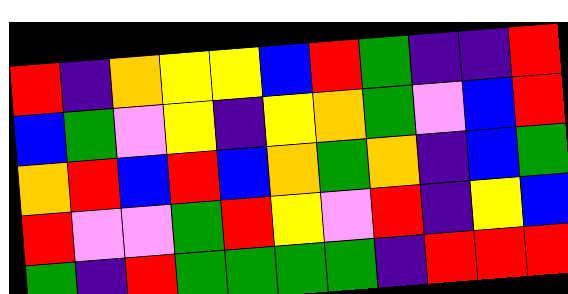[["red", "indigo", "orange", "yellow", "yellow", "blue", "red", "green", "indigo", "indigo", "red"], ["blue", "green", "violet", "yellow", "indigo", "yellow", "orange", "green", "violet", "blue", "red"], ["orange", "red", "blue", "red", "blue", "orange", "green", "orange", "indigo", "blue", "green"], ["red", "violet", "violet", "green", "red", "yellow", "violet", "red", "indigo", "yellow", "blue"], ["green", "indigo", "red", "green", "green", "green", "green", "indigo", "red", "red", "red"]]